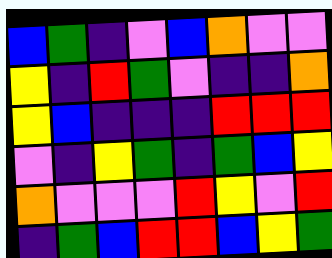[["blue", "green", "indigo", "violet", "blue", "orange", "violet", "violet"], ["yellow", "indigo", "red", "green", "violet", "indigo", "indigo", "orange"], ["yellow", "blue", "indigo", "indigo", "indigo", "red", "red", "red"], ["violet", "indigo", "yellow", "green", "indigo", "green", "blue", "yellow"], ["orange", "violet", "violet", "violet", "red", "yellow", "violet", "red"], ["indigo", "green", "blue", "red", "red", "blue", "yellow", "green"]]